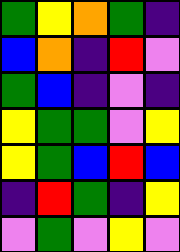[["green", "yellow", "orange", "green", "indigo"], ["blue", "orange", "indigo", "red", "violet"], ["green", "blue", "indigo", "violet", "indigo"], ["yellow", "green", "green", "violet", "yellow"], ["yellow", "green", "blue", "red", "blue"], ["indigo", "red", "green", "indigo", "yellow"], ["violet", "green", "violet", "yellow", "violet"]]